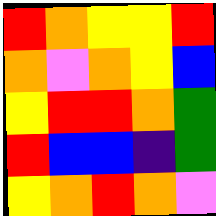[["red", "orange", "yellow", "yellow", "red"], ["orange", "violet", "orange", "yellow", "blue"], ["yellow", "red", "red", "orange", "green"], ["red", "blue", "blue", "indigo", "green"], ["yellow", "orange", "red", "orange", "violet"]]